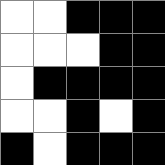[["white", "white", "black", "black", "black"], ["white", "white", "white", "black", "black"], ["white", "black", "black", "black", "black"], ["white", "white", "black", "white", "black"], ["black", "white", "black", "black", "black"]]